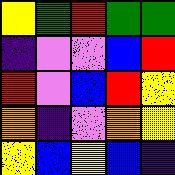[["yellow", "green", "red", "green", "green"], ["indigo", "violet", "violet", "blue", "red"], ["red", "violet", "blue", "red", "yellow"], ["orange", "indigo", "violet", "orange", "yellow"], ["yellow", "blue", "yellow", "blue", "indigo"]]